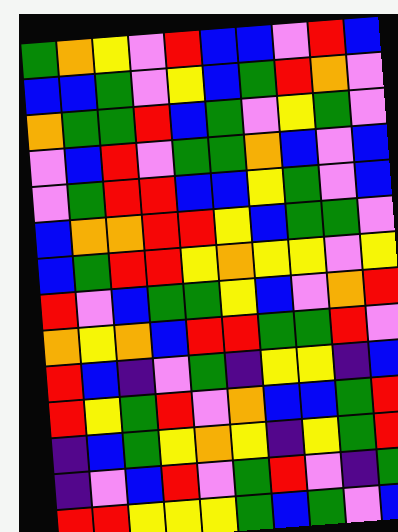[["green", "orange", "yellow", "violet", "red", "blue", "blue", "violet", "red", "blue"], ["blue", "blue", "green", "violet", "yellow", "blue", "green", "red", "orange", "violet"], ["orange", "green", "green", "red", "blue", "green", "violet", "yellow", "green", "violet"], ["violet", "blue", "red", "violet", "green", "green", "orange", "blue", "violet", "blue"], ["violet", "green", "red", "red", "blue", "blue", "yellow", "green", "violet", "blue"], ["blue", "orange", "orange", "red", "red", "yellow", "blue", "green", "green", "violet"], ["blue", "green", "red", "red", "yellow", "orange", "yellow", "yellow", "violet", "yellow"], ["red", "violet", "blue", "green", "green", "yellow", "blue", "violet", "orange", "red"], ["orange", "yellow", "orange", "blue", "red", "red", "green", "green", "red", "violet"], ["red", "blue", "indigo", "violet", "green", "indigo", "yellow", "yellow", "indigo", "blue"], ["red", "yellow", "green", "red", "violet", "orange", "blue", "blue", "green", "red"], ["indigo", "blue", "green", "yellow", "orange", "yellow", "indigo", "yellow", "green", "red"], ["indigo", "violet", "blue", "red", "violet", "green", "red", "violet", "indigo", "green"], ["red", "red", "yellow", "yellow", "yellow", "green", "blue", "green", "violet", "blue"]]